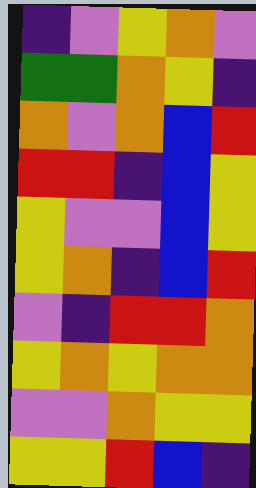[["indigo", "violet", "yellow", "orange", "violet"], ["green", "green", "orange", "yellow", "indigo"], ["orange", "violet", "orange", "blue", "red"], ["red", "red", "indigo", "blue", "yellow"], ["yellow", "violet", "violet", "blue", "yellow"], ["yellow", "orange", "indigo", "blue", "red"], ["violet", "indigo", "red", "red", "orange"], ["yellow", "orange", "yellow", "orange", "orange"], ["violet", "violet", "orange", "yellow", "yellow"], ["yellow", "yellow", "red", "blue", "indigo"]]